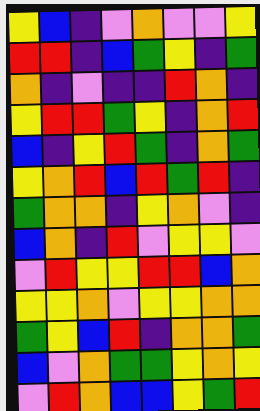[["yellow", "blue", "indigo", "violet", "orange", "violet", "violet", "yellow"], ["red", "red", "indigo", "blue", "green", "yellow", "indigo", "green"], ["orange", "indigo", "violet", "indigo", "indigo", "red", "orange", "indigo"], ["yellow", "red", "red", "green", "yellow", "indigo", "orange", "red"], ["blue", "indigo", "yellow", "red", "green", "indigo", "orange", "green"], ["yellow", "orange", "red", "blue", "red", "green", "red", "indigo"], ["green", "orange", "orange", "indigo", "yellow", "orange", "violet", "indigo"], ["blue", "orange", "indigo", "red", "violet", "yellow", "yellow", "violet"], ["violet", "red", "yellow", "yellow", "red", "red", "blue", "orange"], ["yellow", "yellow", "orange", "violet", "yellow", "yellow", "orange", "orange"], ["green", "yellow", "blue", "red", "indigo", "orange", "orange", "green"], ["blue", "violet", "orange", "green", "green", "yellow", "orange", "yellow"], ["violet", "red", "orange", "blue", "blue", "yellow", "green", "red"]]